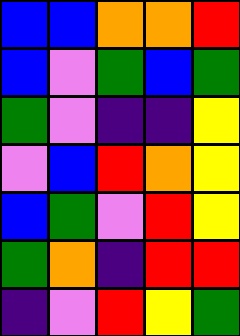[["blue", "blue", "orange", "orange", "red"], ["blue", "violet", "green", "blue", "green"], ["green", "violet", "indigo", "indigo", "yellow"], ["violet", "blue", "red", "orange", "yellow"], ["blue", "green", "violet", "red", "yellow"], ["green", "orange", "indigo", "red", "red"], ["indigo", "violet", "red", "yellow", "green"]]